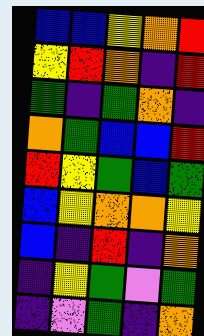[["blue", "blue", "yellow", "orange", "red"], ["yellow", "red", "orange", "indigo", "red"], ["green", "indigo", "green", "orange", "indigo"], ["orange", "green", "blue", "blue", "red"], ["red", "yellow", "green", "blue", "green"], ["blue", "yellow", "orange", "orange", "yellow"], ["blue", "indigo", "red", "indigo", "orange"], ["indigo", "yellow", "green", "violet", "green"], ["indigo", "violet", "green", "indigo", "orange"]]